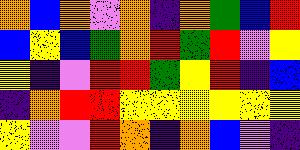[["orange", "blue", "orange", "violet", "orange", "indigo", "orange", "green", "blue", "red"], ["blue", "yellow", "blue", "green", "orange", "red", "green", "red", "violet", "yellow"], ["yellow", "indigo", "violet", "red", "red", "green", "yellow", "red", "indigo", "blue"], ["indigo", "orange", "red", "red", "yellow", "yellow", "yellow", "yellow", "yellow", "yellow"], ["yellow", "violet", "violet", "red", "orange", "indigo", "orange", "blue", "violet", "indigo"]]